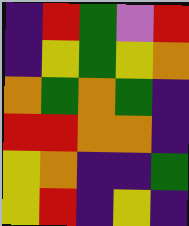[["indigo", "red", "green", "violet", "red"], ["indigo", "yellow", "green", "yellow", "orange"], ["orange", "green", "orange", "green", "indigo"], ["red", "red", "orange", "orange", "indigo"], ["yellow", "orange", "indigo", "indigo", "green"], ["yellow", "red", "indigo", "yellow", "indigo"]]